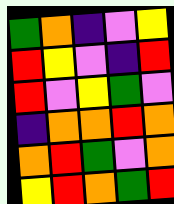[["green", "orange", "indigo", "violet", "yellow"], ["red", "yellow", "violet", "indigo", "red"], ["red", "violet", "yellow", "green", "violet"], ["indigo", "orange", "orange", "red", "orange"], ["orange", "red", "green", "violet", "orange"], ["yellow", "red", "orange", "green", "red"]]